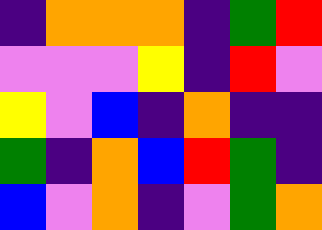[["indigo", "orange", "orange", "orange", "indigo", "green", "red"], ["violet", "violet", "violet", "yellow", "indigo", "red", "violet"], ["yellow", "violet", "blue", "indigo", "orange", "indigo", "indigo"], ["green", "indigo", "orange", "blue", "red", "green", "indigo"], ["blue", "violet", "orange", "indigo", "violet", "green", "orange"]]